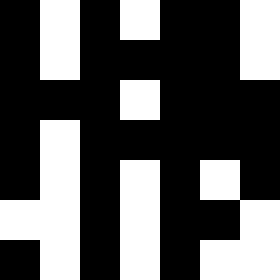[["black", "white", "black", "white", "black", "black", "white"], ["black", "white", "black", "black", "black", "black", "white"], ["black", "black", "black", "white", "black", "black", "black"], ["black", "white", "black", "black", "black", "black", "black"], ["black", "white", "black", "white", "black", "white", "black"], ["white", "white", "black", "white", "black", "black", "white"], ["black", "white", "black", "white", "black", "white", "white"]]